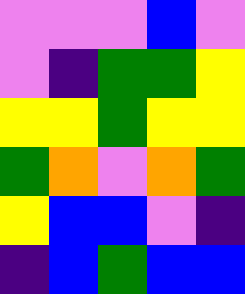[["violet", "violet", "violet", "blue", "violet"], ["violet", "indigo", "green", "green", "yellow"], ["yellow", "yellow", "green", "yellow", "yellow"], ["green", "orange", "violet", "orange", "green"], ["yellow", "blue", "blue", "violet", "indigo"], ["indigo", "blue", "green", "blue", "blue"]]